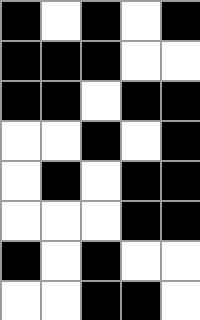[["black", "white", "black", "white", "black"], ["black", "black", "black", "white", "white"], ["black", "black", "white", "black", "black"], ["white", "white", "black", "white", "black"], ["white", "black", "white", "black", "black"], ["white", "white", "white", "black", "black"], ["black", "white", "black", "white", "white"], ["white", "white", "black", "black", "white"]]